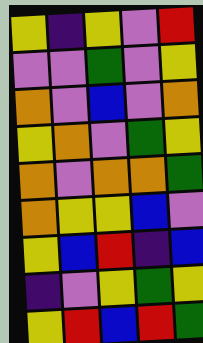[["yellow", "indigo", "yellow", "violet", "red"], ["violet", "violet", "green", "violet", "yellow"], ["orange", "violet", "blue", "violet", "orange"], ["yellow", "orange", "violet", "green", "yellow"], ["orange", "violet", "orange", "orange", "green"], ["orange", "yellow", "yellow", "blue", "violet"], ["yellow", "blue", "red", "indigo", "blue"], ["indigo", "violet", "yellow", "green", "yellow"], ["yellow", "red", "blue", "red", "green"]]